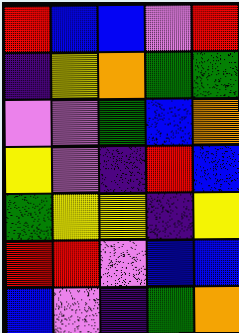[["red", "blue", "blue", "violet", "red"], ["indigo", "yellow", "orange", "green", "green"], ["violet", "violet", "green", "blue", "orange"], ["yellow", "violet", "indigo", "red", "blue"], ["green", "yellow", "yellow", "indigo", "yellow"], ["red", "red", "violet", "blue", "blue"], ["blue", "violet", "indigo", "green", "orange"]]